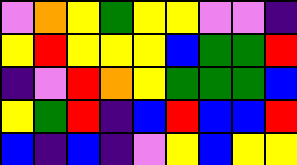[["violet", "orange", "yellow", "green", "yellow", "yellow", "violet", "violet", "indigo"], ["yellow", "red", "yellow", "yellow", "yellow", "blue", "green", "green", "red"], ["indigo", "violet", "red", "orange", "yellow", "green", "green", "green", "blue"], ["yellow", "green", "red", "indigo", "blue", "red", "blue", "blue", "red"], ["blue", "indigo", "blue", "indigo", "violet", "yellow", "blue", "yellow", "yellow"]]